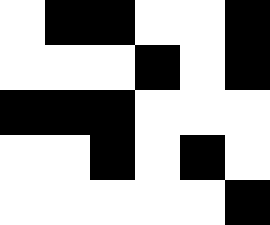[["white", "black", "black", "white", "white", "black"], ["white", "white", "white", "black", "white", "black"], ["black", "black", "black", "white", "white", "white"], ["white", "white", "black", "white", "black", "white"], ["white", "white", "white", "white", "white", "black"]]